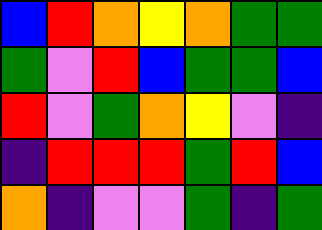[["blue", "red", "orange", "yellow", "orange", "green", "green"], ["green", "violet", "red", "blue", "green", "green", "blue"], ["red", "violet", "green", "orange", "yellow", "violet", "indigo"], ["indigo", "red", "red", "red", "green", "red", "blue"], ["orange", "indigo", "violet", "violet", "green", "indigo", "green"]]